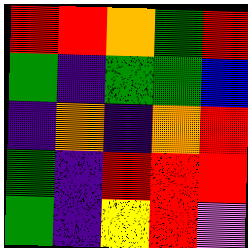[["red", "red", "orange", "green", "red"], ["green", "indigo", "green", "green", "blue"], ["indigo", "orange", "indigo", "orange", "red"], ["green", "indigo", "red", "red", "red"], ["green", "indigo", "yellow", "red", "violet"]]